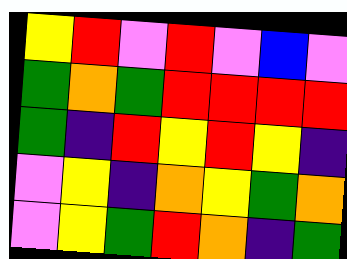[["yellow", "red", "violet", "red", "violet", "blue", "violet"], ["green", "orange", "green", "red", "red", "red", "red"], ["green", "indigo", "red", "yellow", "red", "yellow", "indigo"], ["violet", "yellow", "indigo", "orange", "yellow", "green", "orange"], ["violet", "yellow", "green", "red", "orange", "indigo", "green"]]